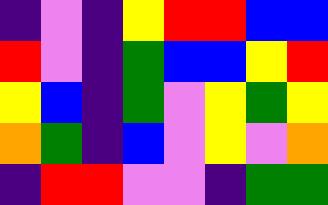[["indigo", "violet", "indigo", "yellow", "red", "red", "blue", "blue"], ["red", "violet", "indigo", "green", "blue", "blue", "yellow", "red"], ["yellow", "blue", "indigo", "green", "violet", "yellow", "green", "yellow"], ["orange", "green", "indigo", "blue", "violet", "yellow", "violet", "orange"], ["indigo", "red", "red", "violet", "violet", "indigo", "green", "green"]]